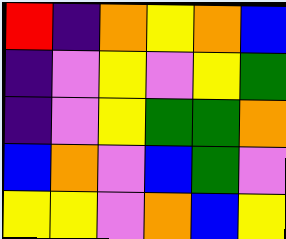[["red", "indigo", "orange", "yellow", "orange", "blue"], ["indigo", "violet", "yellow", "violet", "yellow", "green"], ["indigo", "violet", "yellow", "green", "green", "orange"], ["blue", "orange", "violet", "blue", "green", "violet"], ["yellow", "yellow", "violet", "orange", "blue", "yellow"]]